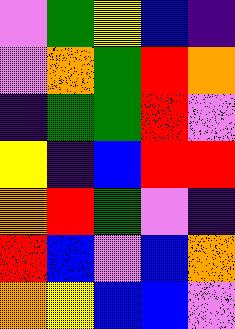[["violet", "green", "yellow", "blue", "indigo"], ["violet", "orange", "green", "red", "orange"], ["indigo", "green", "green", "red", "violet"], ["yellow", "indigo", "blue", "red", "red"], ["orange", "red", "green", "violet", "indigo"], ["red", "blue", "violet", "blue", "orange"], ["orange", "yellow", "blue", "blue", "violet"]]